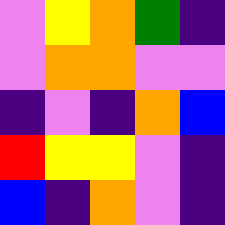[["violet", "yellow", "orange", "green", "indigo"], ["violet", "orange", "orange", "violet", "violet"], ["indigo", "violet", "indigo", "orange", "blue"], ["red", "yellow", "yellow", "violet", "indigo"], ["blue", "indigo", "orange", "violet", "indigo"]]